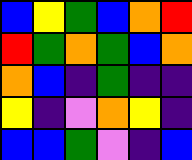[["blue", "yellow", "green", "blue", "orange", "red"], ["red", "green", "orange", "green", "blue", "orange"], ["orange", "blue", "indigo", "green", "indigo", "indigo"], ["yellow", "indigo", "violet", "orange", "yellow", "indigo"], ["blue", "blue", "green", "violet", "indigo", "blue"]]